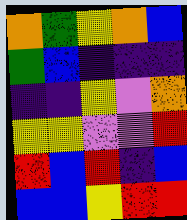[["orange", "green", "yellow", "orange", "blue"], ["green", "blue", "indigo", "indigo", "indigo"], ["indigo", "indigo", "yellow", "violet", "orange"], ["yellow", "yellow", "violet", "violet", "red"], ["red", "blue", "red", "indigo", "blue"], ["blue", "blue", "yellow", "red", "red"]]